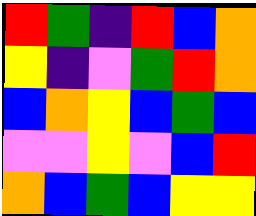[["red", "green", "indigo", "red", "blue", "orange"], ["yellow", "indigo", "violet", "green", "red", "orange"], ["blue", "orange", "yellow", "blue", "green", "blue"], ["violet", "violet", "yellow", "violet", "blue", "red"], ["orange", "blue", "green", "blue", "yellow", "yellow"]]